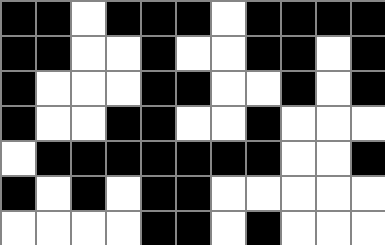[["black", "black", "white", "black", "black", "black", "white", "black", "black", "black", "black"], ["black", "black", "white", "white", "black", "white", "white", "black", "black", "white", "black"], ["black", "white", "white", "white", "black", "black", "white", "white", "black", "white", "black"], ["black", "white", "white", "black", "black", "white", "white", "black", "white", "white", "white"], ["white", "black", "black", "black", "black", "black", "black", "black", "white", "white", "black"], ["black", "white", "black", "white", "black", "black", "white", "white", "white", "white", "white"], ["white", "white", "white", "white", "black", "black", "white", "black", "white", "white", "white"]]